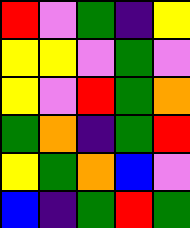[["red", "violet", "green", "indigo", "yellow"], ["yellow", "yellow", "violet", "green", "violet"], ["yellow", "violet", "red", "green", "orange"], ["green", "orange", "indigo", "green", "red"], ["yellow", "green", "orange", "blue", "violet"], ["blue", "indigo", "green", "red", "green"]]